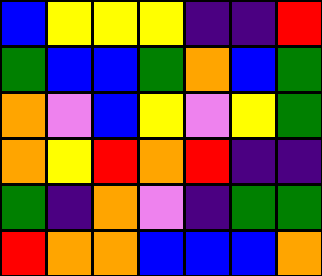[["blue", "yellow", "yellow", "yellow", "indigo", "indigo", "red"], ["green", "blue", "blue", "green", "orange", "blue", "green"], ["orange", "violet", "blue", "yellow", "violet", "yellow", "green"], ["orange", "yellow", "red", "orange", "red", "indigo", "indigo"], ["green", "indigo", "orange", "violet", "indigo", "green", "green"], ["red", "orange", "orange", "blue", "blue", "blue", "orange"]]